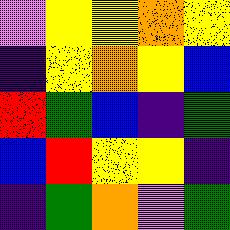[["violet", "yellow", "yellow", "orange", "yellow"], ["indigo", "yellow", "orange", "yellow", "blue"], ["red", "green", "blue", "indigo", "green"], ["blue", "red", "yellow", "yellow", "indigo"], ["indigo", "green", "orange", "violet", "green"]]